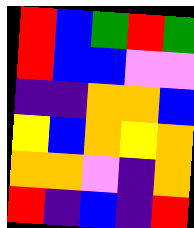[["red", "blue", "green", "red", "green"], ["red", "blue", "blue", "violet", "violet"], ["indigo", "indigo", "orange", "orange", "blue"], ["yellow", "blue", "orange", "yellow", "orange"], ["orange", "orange", "violet", "indigo", "orange"], ["red", "indigo", "blue", "indigo", "red"]]